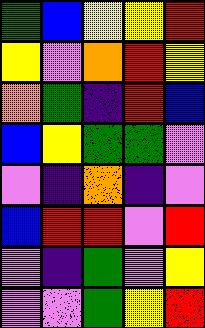[["green", "blue", "yellow", "yellow", "red"], ["yellow", "violet", "orange", "red", "yellow"], ["orange", "green", "indigo", "red", "blue"], ["blue", "yellow", "green", "green", "violet"], ["violet", "indigo", "orange", "indigo", "violet"], ["blue", "red", "red", "violet", "red"], ["violet", "indigo", "green", "violet", "yellow"], ["violet", "violet", "green", "yellow", "red"]]